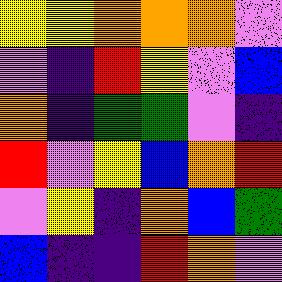[["yellow", "yellow", "orange", "orange", "orange", "violet"], ["violet", "indigo", "red", "yellow", "violet", "blue"], ["orange", "indigo", "green", "green", "violet", "indigo"], ["red", "violet", "yellow", "blue", "orange", "red"], ["violet", "yellow", "indigo", "orange", "blue", "green"], ["blue", "indigo", "indigo", "red", "orange", "violet"]]